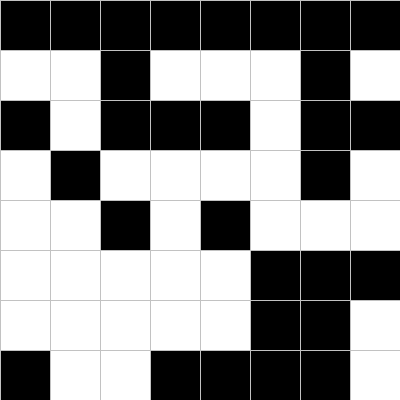[["black", "black", "black", "black", "black", "black", "black", "black"], ["white", "white", "black", "white", "white", "white", "black", "white"], ["black", "white", "black", "black", "black", "white", "black", "black"], ["white", "black", "white", "white", "white", "white", "black", "white"], ["white", "white", "black", "white", "black", "white", "white", "white"], ["white", "white", "white", "white", "white", "black", "black", "black"], ["white", "white", "white", "white", "white", "black", "black", "white"], ["black", "white", "white", "black", "black", "black", "black", "white"]]